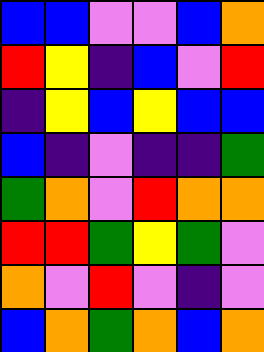[["blue", "blue", "violet", "violet", "blue", "orange"], ["red", "yellow", "indigo", "blue", "violet", "red"], ["indigo", "yellow", "blue", "yellow", "blue", "blue"], ["blue", "indigo", "violet", "indigo", "indigo", "green"], ["green", "orange", "violet", "red", "orange", "orange"], ["red", "red", "green", "yellow", "green", "violet"], ["orange", "violet", "red", "violet", "indigo", "violet"], ["blue", "orange", "green", "orange", "blue", "orange"]]